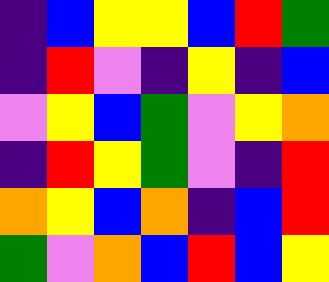[["indigo", "blue", "yellow", "yellow", "blue", "red", "green"], ["indigo", "red", "violet", "indigo", "yellow", "indigo", "blue"], ["violet", "yellow", "blue", "green", "violet", "yellow", "orange"], ["indigo", "red", "yellow", "green", "violet", "indigo", "red"], ["orange", "yellow", "blue", "orange", "indigo", "blue", "red"], ["green", "violet", "orange", "blue", "red", "blue", "yellow"]]